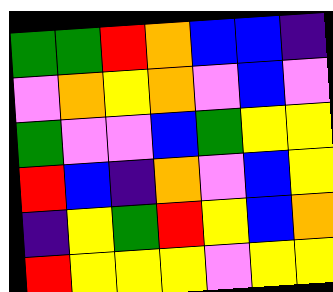[["green", "green", "red", "orange", "blue", "blue", "indigo"], ["violet", "orange", "yellow", "orange", "violet", "blue", "violet"], ["green", "violet", "violet", "blue", "green", "yellow", "yellow"], ["red", "blue", "indigo", "orange", "violet", "blue", "yellow"], ["indigo", "yellow", "green", "red", "yellow", "blue", "orange"], ["red", "yellow", "yellow", "yellow", "violet", "yellow", "yellow"]]